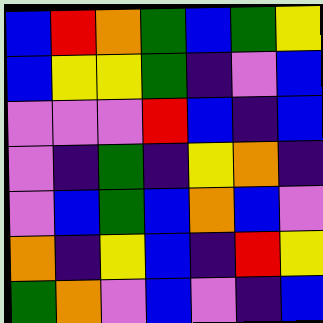[["blue", "red", "orange", "green", "blue", "green", "yellow"], ["blue", "yellow", "yellow", "green", "indigo", "violet", "blue"], ["violet", "violet", "violet", "red", "blue", "indigo", "blue"], ["violet", "indigo", "green", "indigo", "yellow", "orange", "indigo"], ["violet", "blue", "green", "blue", "orange", "blue", "violet"], ["orange", "indigo", "yellow", "blue", "indigo", "red", "yellow"], ["green", "orange", "violet", "blue", "violet", "indigo", "blue"]]